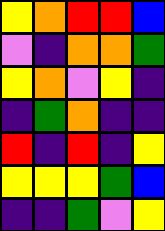[["yellow", "orange", "red", "red", "blue"], ["violet", "indigo", "orange", "orange", "green"], ["yellow", "orange", "violet", "yellow", "indigo"], ["indigo", "green", "orange", "indigo", "indigo"], ["red", "indigo", "red", "indigo", "yellow"], ["yellow", "yellow", "yellow", "green", "blue"], ["indigo", "indigo", "green", "violet", "yellow"]]